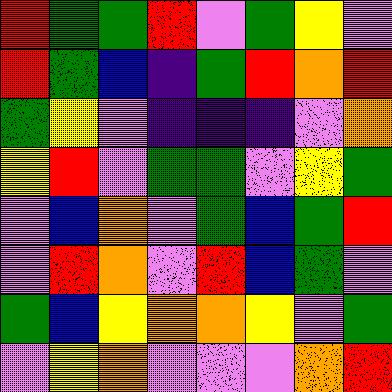[["red", "green", "green", "red", "violet", "green", "yellow", "violet"], ["red", "green", "blue", "indigo", "green", "red", "orange", "red"], ["green", "yellow", "violet", "indigo", "indigo", "indigo", "violet", "orange"], ["yellow", "red", "violet", "green", "green", "violet", "yellow", "green"], ["violet", "blue", "orange", "violet", "green", "blue", "green", "red"], ["violet", "red", "orange", "violet", "red", "blue", "green", "violet"], ["green", "blue", "yellow", "orange", "orange", "yellow", "violet", "green"], ["violet", "yellow", "orange", "violet", "violet", "violet", "orange", "red"]]